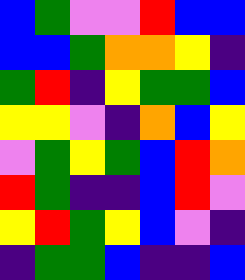[["blue", "green", "violet", "violet", "red", "blue", "blue"], ["blue", "blue", "green", "orange", "orange", "yellow", "indigo"], ["green", "red", "indigo", "yellow", "green", "green", "blue"], ["yellow", "yellow", "violet", "indigo", "orange", "blue", "yellow"], ["violet", "green", "yellow", "green", "blue", "red", "orange"], ["red", "green", "indigo", "indigo", "blue", "red", "violet"], ["yellow", "red", "green", "yellow", "blue", "violet", "indigo"], ["indigo", "green", "green", "blue", "indigo", "indigo", "blue"]]